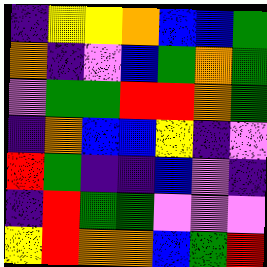[["indigo", "yellow", "yellow", "orange", "blue", "blue", "green"], ["orange", "indigo", "violet", "blue", "green", "orange", "green"], ["violet", "green", "green", "red", "red", "orange", "green"], ["indigo", "orange", "blue", "blue", "yellow", "indigo", "violet"], ["red", "green", "indigo", "indigo", "blue", "violet", "indigo"], ["indigo", "red", "green", "green", "violet", "violet", "violet"], ["yellow", "red", "orange", "orange", "blue", "green", "red"]]